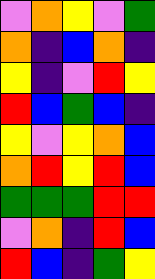[["violet", "orange", "yellow", "violet", "green"], ["orange", "indigo", "blue", "orange", "indigo"], ["yellow", "indigo", "violet", "red", "yellow"], ["red", "blue", "green", "blue", "indigo"], ["yellow", "violet", "yellow", "orange", "blue"], ["orange", "red", "yellow", "red", "blue"], ["green", "green", "green", "red", "red"], ["violet", "orange", "indigo", "red", "blue"], ["red", "blue", "indigo", "green", "yellow"]]